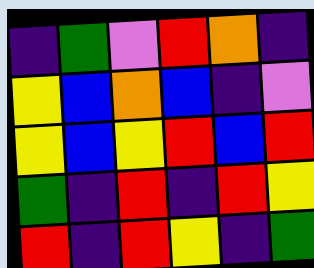[["indigo", "green", "violet", "red", "orange", "indigo"], ["yellow", "blue", "orange", "blue", "indigo", "violet"], ["yellow", "blue", "yellow", "red", "blue", "red"], ["green", "indigo", "red", "indigo", "red", "yellow"], ["red", "indigo", "red", "yellow", "indigo", "green"]]